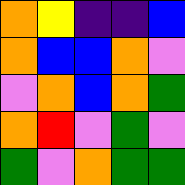[["orange", "yellow", "indigo", "indigo", "blue"], ["orange", "blue", "blue", "orange", "violet"], ["violet", "orange", "blue", "orange", "green"], ["orange", "red", "violet", "green", "violet"], ["green", "violet", "orange", "green", "green"]]